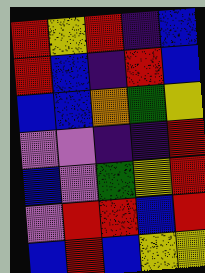[["red", "yellow", "red", "indigo", "blue"], ["red", "blue", "indigo", "red", "blue"], ["blue", "blue", "orange", "green", "yellow"], ["violet", "violet", "indigo", "indigo", "red"], ["blue", "violet", "green", "yellow", "red"], ["violet", "red", "red", "blue", "red"], ["blue", "red", "blue", "yellow", "yellow"]]